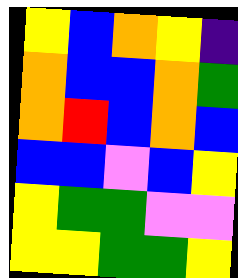[["yellow", "blue", "orange", "yellow", "indigo"], ["orange", "blue", "blue", "orange", "green"], ["orange", "red", "blue", "orange", "blue"], ["blue", "blue", "violet", "blue", "yellow"], ["yellow", "green", "green", "violet", "violet"], ["yellow", "yellow", "green", "green", "yellow"]]